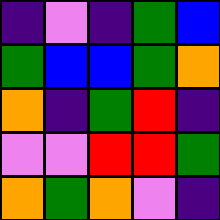[["indigo", "violet", "indigo", "green", "blue"], ["green", "blue", "blue", "green", "orange"], ["orange", "indigo", "green", "red", "indigo"], ["violet", "violet", "red", "red", "green"], ["orange", "green", "orange", "violet", "indigo"]]